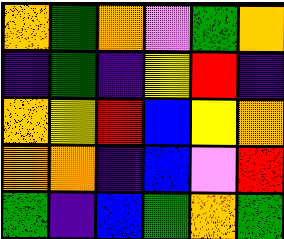[["orange", "green", "orange", "violet", "green", "orange"], ["indigo", "green", "indigo", "yellow", "red", "indigo"], ["orange", "yellow", "red", "blue", "yellow", "orange"], ["orange", "orange", "indigo", "blue", "violet", "red"], ["green", "indigo", "blue", "green", "orange", "green"]]